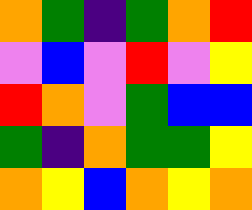[["orange", "green", "indigo", "green", "orange", "red"], ["violet", "blue", "violet", "red", "violet", "yellow"], ["red", "orange", "violet", "green", "blue", "blue"], ["green", "indigo", "orange", "green", "green", "yellow"], ["orange", "yellow", "blue", "orange", "yellow", "orange"]]